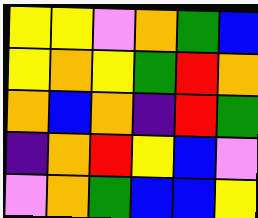[["yellow", "yellow", "violet", "orange", "green", "blue"], ["yellow", "orange", "yellow", "green", "red", "orange"], ["orange", "blue", "orange", "indigo", "red", "green"], ["indigo", "orange", "red", "yellow", "blue", "violet"], ["violet", "orange", "green", "blue", "blue", "yellow"]]